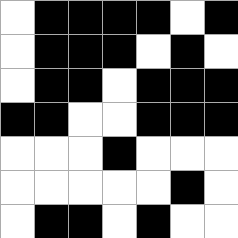[["white", "black", "black", "black", "black", "white", "black"], ["white", "black", "black", "black", "white", "black", "white"], ["white", "black", "black", "white", "black", "black", "black"], ["black", "black", "white", "white", "black", "black", "black"], ["white", "white", "white", "black", "white", "white", "white"], ["white", "white", "white", "white", "white", "black", "white"], ["white", "black", "black", "white", "black", "white", "white"]]